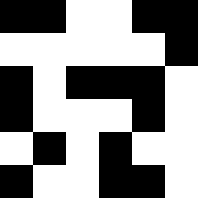[["black", "black", "white", "white", "black", "black"], ["white", "white", "white", "white", "white", "black"], ["black", "white", "black", "black", "black", "white"], ["black", "white", "white", "white", "black", "white"], ["white", "black", "white", "black", "white", "white"], ["black", "white", "white", "black", "black", "white"]]